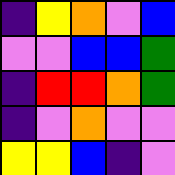[["indigo", "yellow", "orange", "violet", "blue"], ["violet", "violet", "blue", "blue", "green"], ["indigo", "red", "red", "orange", "green"], ["indigo", "violet", "orange", "violet", "violet"], ["yellow", "yellow", "blue", "indigo", "violet"]]